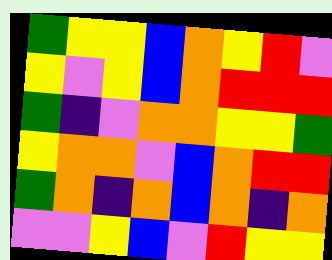[["green", "yellow", "yellow", "blue", "orange", "yellow", "red", "violet"], ["yellow", "violet", "yellow", "blue", "orange", "red", "red", "red"], ["green", "indigo", "violet", "orange", "orange", "yellow", "yellow", "green"], ["yellow", "orange", "orange", "violet", "blue", "orange", "red", "red"], ["green", "orange", "indigo", "orange", "blue", "orange", "indigo", "orange"], ["violet", "violet", "yellow", "blue", "violet", "red", "yellow", "yellow"]]